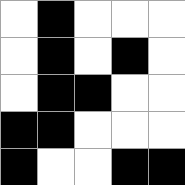[["white", "black", "white", "white", "white"], ["white", "black", "white", "black", "white"], ["white", "black", "black", "white", "white"], ["black", "black", "white", "white", "white"], ["black", "white", "white", "black", "black"]]